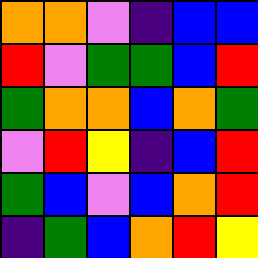[["orange", "orange", "violet", "indigo", "blue", "blue"], ["red", "violet", "green", "green", "blue", "red"], ["green", "orange", "orange", "blue", "orange", "green"], ["violet", "red", "yellow", "indigo", "blue", "red"], ["green", "blue", "violet", "blue", "orange", "red"], ["indigo", "green", "blue", "orange", "red", "yellow"]]